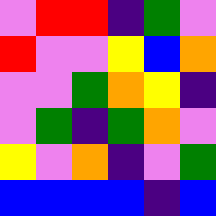[["violet", "red", "red", "indigo", "green", "violet"], ["red", "violet", "violet", "yellow", "blue", "orange"], ["violet", "violet", "green", "orange", "yellow", "indigo"], ["violet", "green", "indigo", "green", "orange", "violet"], ["yellow", "violet", "orange", "indigo", "violet", "green"], ["blue", "blue", "blue", "blue", "indigo", "blue"]]